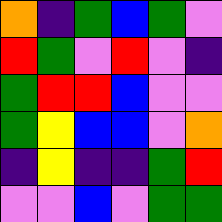[["orange", "indigo", "green", "blue", "green", "violet"], ["red", "green", "violet", "red", "violet", "indigo"], ["green", "red", "red", "blue", "violet", "violet"], ["green", "yellow", "blue", "blue", "violet", "orange"], ["indigo", "yellow", "indigo", "indigo", "green", "red"], ["violet", "violet", "blue", "violet", "green", "green"]]